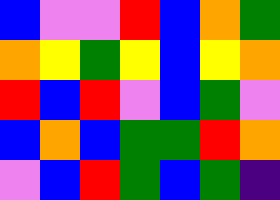[["blue", "violet", "violet", "red", "blue", "orange", "green"], ["orange", "yellow", "green", "yellow", "blue", "yellow", "orange"], ["red", "blue", "red", "violet", "blue", "green", "violet"], ["blue", "orange", "blue", "green", "green", "red", "orange"], ["violet", "blue", "red", "green", "blue", "green", "indigo"]]